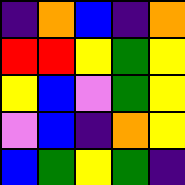[["indigo", "orange", "blue", "indigo", "orange"], ["red", "red", "yellow", "green", "yellow"], ["yellow", "blue", "violet", "green", "yellow"], ["violet", "blue", "indigo", "orange", "yellow"], ["blue", "green", "yellow", "green", "indigo"]]